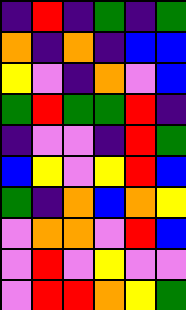[["indigo", "red", "indigo", "green", "indigo", "green"], ["orange", "indigo", "orange", "indigo", "blue", "blue"], ["yellow", "violet", "indigo", "orange", "violet", "blue"], ["green", "red", "green", "green", "red", "indigo"], ["indigo", "violet", "violet", "indigo", "red", "green"], ["blue", "yellow", "violet", "yellow", "red", "blue"], ["green", "indigo", "orange", "blue", "orange", "yellow"], ["violet", "orange", "orange", "violet", "red", "blue"], ["violet", "red", "violet", "yellow", "violet", "violet"], ["violet", "red", "red", "orange", "yellow", "green"]]